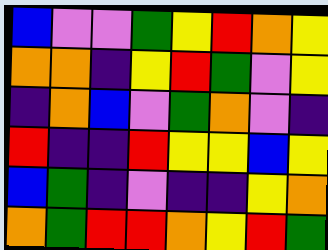[["blue", "violet", "violet", "green", "yellow", "red", "orange", "yellow"], ["orange", "orange", "indigo", "yellow", "red", "green", "violet", "yellow"], ["indigo", "orange", "blue", "violet", "green", "orange", "violet", "indigo"], ["red", "indigo", "indigo", "red", "yellow", "yellow", "blue", "yellow"], ["blue", "green", "indigo", "violet", "indigo", "indigo", "yellow", "orange"], ["orange", "green", "red", "red", "orange", "yellow", "red", "green"]]